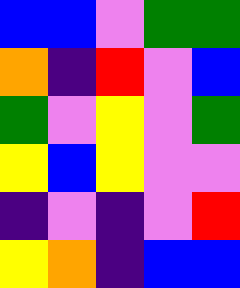[["blue", "blue", "violet", "green", "green"], ["orange", "indigo", "red", "violet", "blue"], ["green", "violet", "yellow", "violet", "green"], ["yellow", "blue", "yellow", "violet", "violet"], ["indigo", "violet", "indigo", "violet", "red"], ["yellow", "orange", "indigo", "blue", "blue"]]